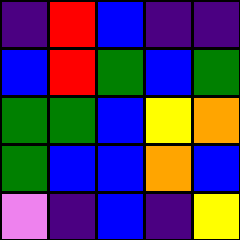[["indigo", "red", "blue", "indigo", "indigo"], ["blue", "red", "green", "blue", "green"], ["green", "green", "blue", "yellow", "orange"], ["green", "blue", "blue", "orange", "blue"], ["violet", "indigo", "blue", "indigo", "yellow"]]